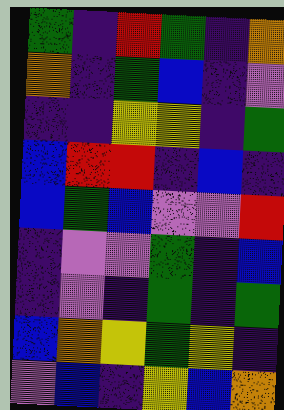[["green", "indigo", "red", "green", "indigo", "orange"], ["orange", "indigo", "green", "blue", "indigo", "violet"], ["indigo", "indigo", "yellow", "yellow", "indigo", "green"], ["blue", "red", "red", "indigo", "blue", "indigo"], ["blue", "green", "blue", "violet", "violet", "red"], ["indigo", "violet", "violet", "green", "indigo", "blue"], ["indigo", "violet", "indigo", "green", "indigo", "green"], ["blue", "orange", "yellow", "green", "yellow", "indigo"], ["violet", "blue", "indigo", "yellow", "blue", "orange"]]